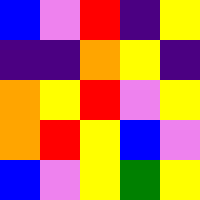[["blue", "violet", "red", "indigo", "yellow"], ["indigo", "indigo", "orange", "yellow", "indigo"], ["orange", "yellow", "red", "violet", "yellow"], ["orange", "red", "yellow", "blue", "violet"], ["blue", "violet", "yellow", "green", "yellow"]]